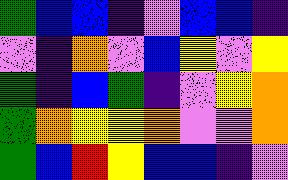[["green", "blue", "blue", "indigo", "violet", "blue", "blue", "indigo"], ["violet", "indigo", "orange", "violet", "blue", "yellow", "violet", "yellow"], ["green", "indigo", "blue", "green", "indigo", "violet", "yellow", "orange"], ["green", "orange", "yellow", "yellow", "orange", "violet", "violet", "orange"], ["green", "blue", "red", "yellow", "blue", "blue", "indigo", "violet"]]